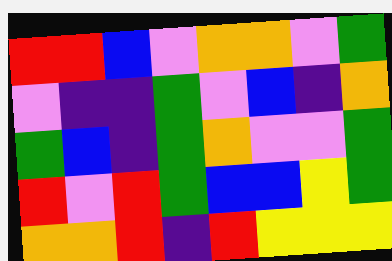[["red", "red", "blue", "violet", "orange", "orange", "violet", "green"], ["violet", "indigo", "indigo", "green", "violet", "blue", "indigo", "orange"], ["green", "blue", "indigo", "green", "orange", "violet", "violet", "green"], ["red", "violet", "red", "green", "blue", "blue", "yellow", "green"], ["orange", "orange", "red", "indigo", "red", "yellow", "yellow", "yellow"]]